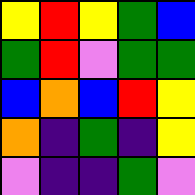[["yellow", "red", "yellow", "green", "blue"], ["green", "red", "violet", "green", "green"], ["blue", "orange", "blue", "red", "yellow"], ["orange", "indigo", "green", "indigo", "yellow"], ["violet", "indigo", "indigo", "green", "violet"]]